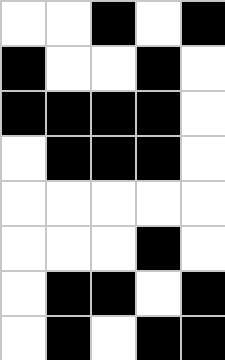[["white", "white", "black", "white", "black"], ["black", "white", "white", "black", "white"], ["black", "black", "black", "black", "white"], ["white", "black", "black", "black", "white"], ["white", "white", "white", "white", "white"], ["white", "white", "white", "black", "white"], ["white", "black", "black", "white", "black"], ["white", "black", "white", "black", "black"]]